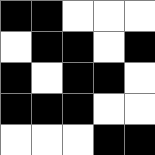[["black", "black", "white", "white", "white"], ["white", "black", "black", "white", "black"], ["black", "white", "black", "black", "white"], ["black", "black", "black", "white", "white"], ["white", "white", "white", "black", "black"]]